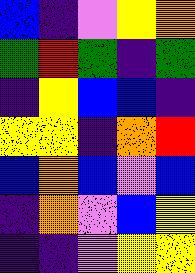[["blue", "indigo", "violet", "yellow", "orange"], ["green", "red", "green", "indigo", "green"], ["indigo", "yellow", "blue", "blue", "indigo"], ["yellow", "yellow", "indigo", "orange", "red"], ["blue", "orange", "blue", "violet", "blue"], ["indigo", "orange", "violet", "blue", "yellow"], ["indigo", "indigo", "violet", "yellow", "yellow"]]